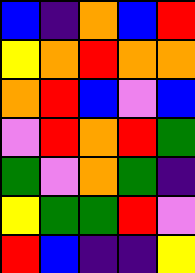[["blue", "indigo", "orange", "blue", "red"], ["yellow", "orange", "red", "orange", "orange"], ["orange", "red", "blue", "violet", "blue"], ["violet", "red", "orange", "red", "green"], ["green", "violet", "orange", "green", "indigo"], ["yellow", "green", "green", "red", "violet"], ["red", "blue", "indigo", "indigo", "yellow"]]